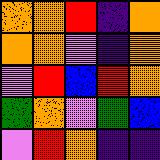[["orange", "orange", "red", "indigo", "orange"], ["orange", "orange", "violet", "indigo", "orange"], ["violet", "red", "blue", "red", "orange"], ["green", "orange", "violet", "green", "blue"], ["violet", "red", "orange", "indigo", "indigo"]]